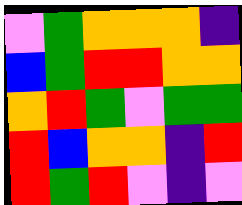[["violet", "green", "orange", "orange", "orange", "indigo"], ["blue", "green", "red", "red", "orange", "orange"], ["orange", "red", "green", "violet", "green", "green"], ["red", "blue", "orange", "orange", "indigo", "red"], ["red", "green", "red", "violet", "indigo", "violet"]]